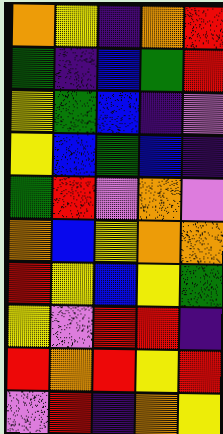[["orange", "yellow", "indigo", "orange", "red"], ["green", "indigo", "blue", "green", "red"], ["yellow", "green", "blue", "indigo", "violet"], ["yellow", "blue", "green", "blue", "indigo"], ["green", "red", "violet", "orange", "violet"], ["orange", "blue", "yellow", "orange", "orange"], ["red", "yellow", "blue", "yellow", "green"], ["yellow", "violet", "red", "red", "indigo"], ["red", "orange", "red", "yellow", "red"], ["violet", "red", "indigo", "orange", "yellow"]]